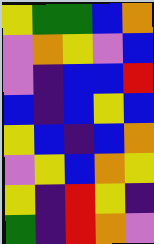[["yellow", "green", "green", "blue", "orange"], ["violet", "orange", "yellow", "violet", "blue"], ["violet", "indigo", "blue", "blue", "red"], ["blue", "indigo", "blue", "yellow", "blue"], ["yellow", "blue", "indigo", "blue", "orange"], ["violet", "yellow", "blue", "orange", "yellow"], ["yellow", "indigo", "red", "yellow", "indigo"], ["green", "indigo", "red", "orange", "violet"]]